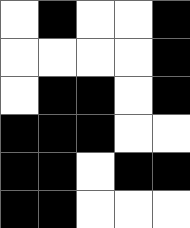[["white", "black", "white", "white", "black"], ["white", "white", "white", "white", "black"], ["white", "black", "black", "white", "black"], ["black", "black", "black", "white", "white"], ["black", "black", "white", "black", "black"], ["black", "black", "white", "white", "white"]]